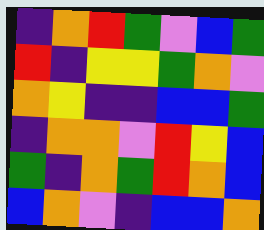[["indigo", "orange", "red", "green", "violet", "blue", "green"], ["red", "indigo", "yellow", "yellow", "green", "orange", "violet"], ["orange", "yellow", "indigo", "indigo", "blue", "blue", "green"], ["indigo", "orange", "orange", "violet", "red", "yellow", "blue"], ["green", "indigo", "orange", "green", "red", "orange", "blue"], ["blue", "orange", "violet", "indigo", "blue", "blue", "orange"]]